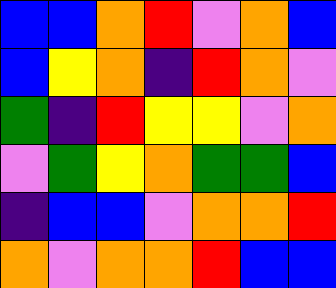[["blue", "blue", "orange", "red", "violet", "orange", "blue"], ["blue", "yellow", "orange", "indigo", "red", "orange", "violet"], ["green", "indigo", "red", "yellow", "yellow", "violet", "orange"], ["violet", "green", "yellow", "orange", "green", "green", "blue"], ["indigo", "blue", "blue", "violet", "orange", "orange", "red"], ["orange", "violet", "orange", "orange", "red", "blue", "blue"]]